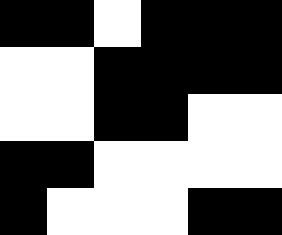[["black", "black", "white", "black", "black", "black"], ["white", "white", "black", "black", "black", "black"], ["white", "white", "black", "black", "white", "white"], ["black", "black", "white", "white", "white", "white"], ["black", "white", "white", "white", "black", "black"]]